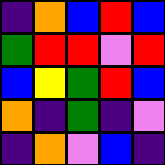[["indigo", "orange", "blue", "red", "blue"], ["green", "red", "red", "violet", "red"], ["blue", "yellow", "green", "red", "blue"], ["orange", "indigo", "green", "indigo", "violet"], ["indigo", "orange", "violet", "blue", "indigo"]]